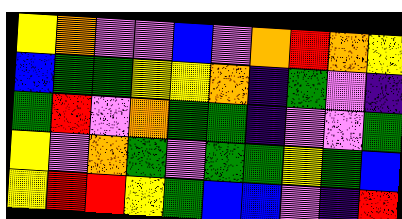[["yellow", "orange", "violet", "violet", "blue", "violet", "orange", "red", "orange", "yellow"], ["blue", "green", "green", "yellow", "yellow", "orange", "indigo", "green", "violet", "indigo"], ["green", "red", "violet", "orange", "green", "green", "indigo", "violet", "violet", "green"], ["yellow", "violet", "orange", "green", "violet", "green", "green", "yellow", "green", "blue"], ["yellow", "red", "red", "yellow", "green", "blue", "blue", "violet", "indigo", "red"]]